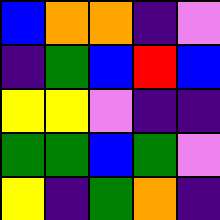[["blue", "orange", "orange", "indigo", "violet"], ["indigo", "green", "blue", "red", "blue"], ["yellow", "yellow", "violet", "indigo", "indigo"], ["green", "green", "blue", "green", "violet"], ["yellow", "indigo", "green", "orange", "indigo"]]